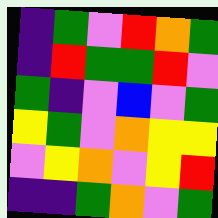[["indigo", "green", "violet", "red", "orange", "green"], ["indigo", "red", "green", "green", "red", "violet"], ["green", "indigo", "violet", "blue", "violet", "green"], ["yellow", "green", "violet", "orange", "yellow", "yellow"], ["violet", "yellow", "orange", "violet", "yellow", "red"], ["indigo", "indigo", "green", "orange", "violet", "green"]]